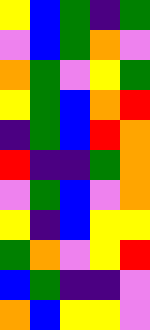[["yellow", "blue", "green", "indigo", "green"], ["violet", "blue", "green", "orange", "violet"], ["orange", "green", "violet", "yellow", "green"], ["yellow", "green", "blue", "orange", "red"], ["indigo", "green", "blue", "red", "orange"], ["red", "indigo", "indigo", "green", "orange"], ["violet", "green", "blue", "violet", "orange"], ["yellow", "indigo", "blue", "yellow", "yellow"], ["green", "orange", "violet", "yellow", "red"], ["blue", "green", "indigo", "indigo", "violet"], ["orange", "blue", "yellow", "yellow", "violet"]]